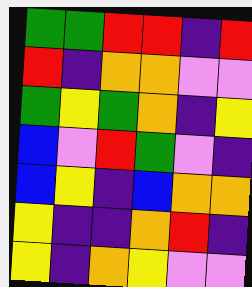[["green", "green", "red", "red", "indigo", "red"], ["red", "indigo", "orange", "orange", "violet", "violet"], ["green", "yellow", "green", "orange", "indigo", "yellow"], ["blue", "violet", "red", "green", "violet", "indigo"], ["blue", "yellow", "indigo", "blue", "orange", "orange"], ["yellow", "indigo", "indigo", "orange", "red", "indigo"], ["yellow", "indigo", "orange", "yellow", "violet", "violet"]]